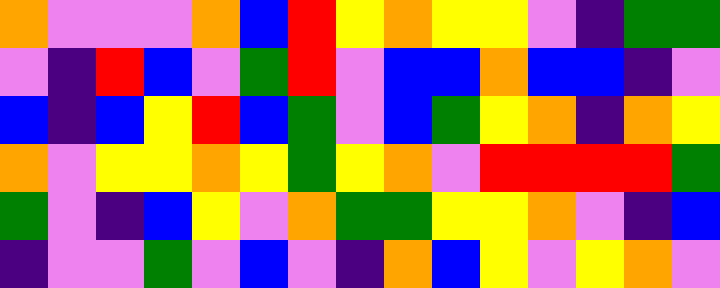[["orange", "violet", "violet", "violet", "orange", "blue", "red", "yellow", "orange", "yellow", "yellow", "violet", "indigo", "green", "green"], ["violet", "indigo", "red", "blue", "violet", "green", "red", "violet", "blue", "blue", "orange", "blue", "blue", "indigo", "violet"], ["blue", "indigo", "blue", "yellow", "red", "blue", "green", "violet", "blue", "green", "yellow", "orange", "indigo", "orange", "yellow"], ["orange", "violet", "yellow", "yellow", "orange", "yellow", "green", "yellow", "orange", "violet", "red", "red", "red", "red", "green"], ["green", "violet", "indigo", "blue", "yellow", "violet", "orange", "green", "green", "yellow", "yellow", "orange", "violet", "indigo", "blue"], ["indigo", "violet", "violet", "green", "violet", "blue", "violet", "indigo", "orange", "blue", "yellow", "violet", "yellow", "orange", "violet"]]